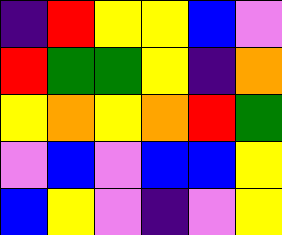[["indigo", "red", "yellow", "yellow", "blue", "violet"], ["red", "green", "green", "yellow", "indigo", "orange"], ["yellow", "orange", "yellow", "orange", "red", "green"], ["violet", "blue", "violet", "blue", "blue", "yellow"], ["blue", "yellow", "violet", "indigo", "violet", "yellow"]]